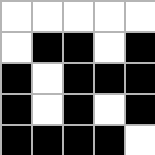[["white", "white", "white", "white", "white"], ["white", "black", "black", "white", "black"], ["black", "white", "black", "black", "black"], ["black", "white", "black", "white", "black"], ["black", "black", "black", "black", "white"]]